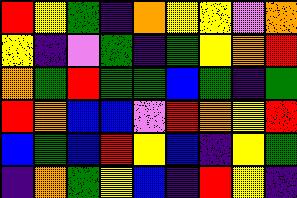[["red", "yellow", "green", "indigo", "orange", "yellow", "yellow", "violet", "orange"], ["yellow", "indigo", "violet", "green", "indigo", "green", "yellow", "orange", "red"], ["orange", "green", "red", "green", "green", "blue", "green", "indigo", "green"], ["red", "orange", "blue", "blue", "violet", "red", "orange", "yellow", "red"], ["blue", "green", "blue", "red", "yellow", "blue", "indigo", "yellow", "green"], ["indigo", "orange", "green", "yellow", "blue", "indigo", "red", "yellow", "indigo"]]